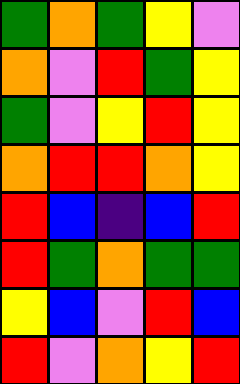[["green", "orange", "green", "yellow", "violet"], ["orange", "violet", "red", "green", "yellow"], ["green", "violet", "yellow", "red", "yellow"], ["orange", "red", "red", "orange", "yellow"], ["red", "blue", "indigo", "blue", "red"], ["red", "green", "orange", "green", "green"], ["yellow", "blue", "violet", "red", "blue"], ["red", "violet", "orange", "yellow", "red"]]